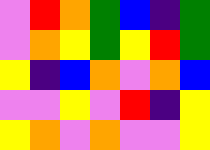[["violet", "red", "orange", "green", "blue", "indigo", "green"], ["violet", "orange", "yellow", "green", "yellow", "red", "green"], ["yellow", "indigo", "blue", "orange", "violet", "orange", "blue"], ["violet", "violet", "yellow", "violet", "red", "indigo", "yellow"], ["yellow", "orange", "violet", "orange", "violet", "violet", "yellow"]]